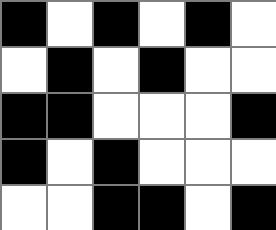[["black", "white", "black", "white", "black", "white"], ["white", "black", "white", "black", "white", "white"], ["black", "black", "white", "white", "white", "black"], ["black", "white", "black", "white", "white", "white"], ["white", "white", "black", "black", "white", "black"]]